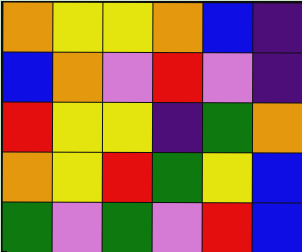[["orange", "yellow", "yellow", "orange", "blue", "indigo"], ["blue", "orange", "violet", "red", "violet", "indigo"], ["red", "yellow", "yellow", "indigo", "green", "orange"], ["orange", "yellow", "red", "green", "yellow", "blue"], ["green", "violet", "green", "violet", "red", "blue"]]